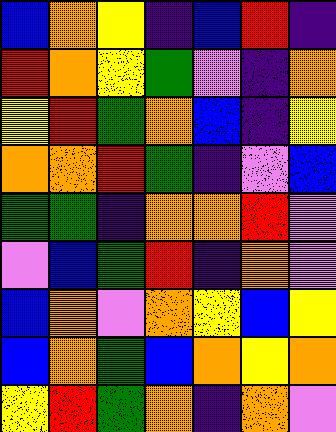[["blue", "orange", "yellow", "indigo", "blue", "red", "indigo"], ["red", "orange", "yellow", "green", "violet", "indigo", "orange"], ["yellow", "red", "green", "orange", "blue", "indigo", "yellow"], ["orange", "orange", "red", "green", "indigo", "violet", "blue"], ["green", "green", "indigo", "orange", "orange", "red", "violet"], ["violet", "blue", "green", "red", "indigo", "orange", "violet"], ["blue", "orange", "violet", "orange", "yellow", "blue", "yellow"], ["blue", "orange", "green", "blue", "orange", "yellow", "orange"], ["yellow", "red", "green", "orange", "indigo", "orange", "violet"]]